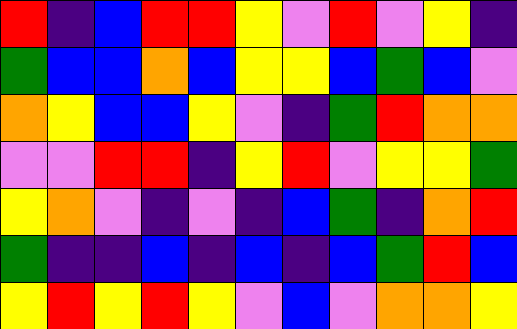[["red", "indigo", "blue", "red", "red", "yellow", "violet", "red", "violet", "yellow", "indigo"], ["green", "blue", "blue", "orange", "blue", "yellow", "yellow", "blue", "green", "blue", "violet"], ["orange", "yellow", "blue", "blue", "yellow", "violet", "indigo", "green", "red", "orange", "orange"], ["violet", "violet", "red", "red", "indigo", "yellow", "red", "violet", "yellow", "yellow", "green"], ["yellow", "orange", "violet", "indigo", "violet", "indigo", "blue", "green", "indigo", "orange", "red"], ["green", "indigo", "indigo", "blue", "indigo", "blue", "indigo", "blue", "green", "red", "blue"], ["yellow", "red", "yellow", "red", "yellow", "violet", "blue", "violet", "orange", "orange", "yellow"]]